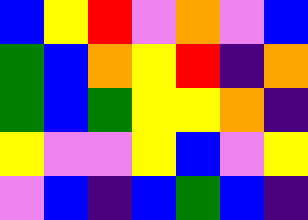[["blue", "yellow", "red", "violet", "orange", "violet", "blue"], ["green", "blue", "orange", "yellow", "red", "indigo", "orange"], ["green", "blue", "green", "yellow", "yellow", "orange", "indigo"], ["yellow", "violet", "violet", "yellow", "blue", "violet", "yellow"], ["violet", "blue", "indigo", "blue", "green", "blue", "indigo"]]